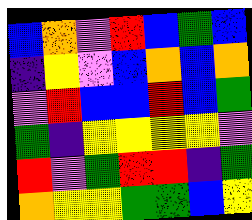[["blue", "orange", "violet", "red", "blue", "green", "blue"], ["indigo", "yellow", "violet", "blue", "orange", "blue", "orange"], ["violet", "red", "blue", "blue", "red", "blue", "green"], ["green", "indigo", "yellow", "yellow", "yellow", "yellow", "violet"], ["red", "violet", "green", "red", "red", "indigo", "green"], ["orange", "yellow", "yellow", "green", "green", "blue", "yellow"]]